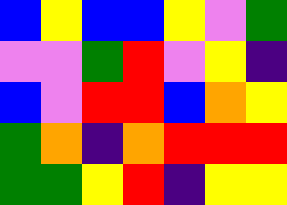[["blue", "yellow", "blue", "blue", "yellow", "violet", "green"], ["violet", "violet", "green", "red", "violet", "yellow", "indigo"], ["blue", "violet", "red", "red", "blue", "orange", "yellow"], ["green", "orange", "indigo", "orange", "red", "red", "red"], ["green", "green", "yellow", "red", "indigo", "yellow", "yellow"]]